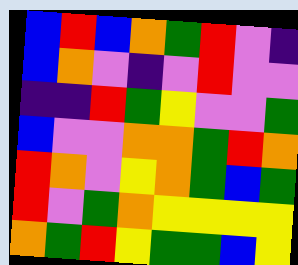[["blue", "red", "blue", "orange", "green", "red", "violet", "indigo"], ["blue", "orange", "violet", "indigo", "violet", "red", "violet", "violet"], ["indigo", "indigo", "red", "green", "yellow", "violet", "violet", "green"], ["blue", "violet", "violet", "orange", "orange", "green", "red", "orange"], ["red", "orange", "violet", "yellow", "orange", "green", "blue", "green"], ["red", "violet", "green", "orange", "yellow", "yellow", "yellow", "yellow"], ["orange", "green", "red", "yellow", "green", "green", "blue", "yellow"]]